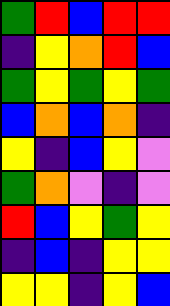[["green", "red", "blue", "red", "red"], ["indigo", "yellow", "orange", "red", "blue"], ["green", "yellow", "green", "yellow", "green"], ["blue", "orange", "blue", "orange", "indigo"], ["yellow", "indigo", "blue", "yellow", "violet"], ["green", "orange", "violet", "indigo", "violet"], ["red", "blue", "yellow", "green", "yellow"], ["indigo", "blue", "indigo", "yellow", "yellow"], ["yellow", "yellow", "indigo", "yellow", "blue"]]